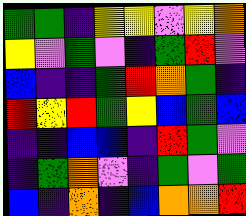[["green", "green", "indigo", "yellow", "yellow", "violet", "yellow", "orange"], ["yellow", "violet", "green", "violet", "indigo", "green", "red", "violet"], ["blue", "indigo", "indigo", "green", "red", "orange", "green", "indigo"], ["red", "yellow", "red", "green", "yellow", "blue", "green", "blue"], ["indigo", "indigo", "blue", "blue", "indigo", "red", "green", "violet"], ["indigo", "green", "orange", "violet", "indigo", "green", "violet", "green"], ["blue", "indigo", "orange", "indigo", "blue", "orange", "orange", "red"]]